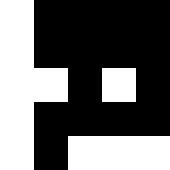[["white", "black", "black", "black", "black"], ["white", "black", "black", "black", "black"], ["white", "white", "black", "white", "black"], ["white", "black", "black", "black", "black"], ["white", "black", "white", "white", "white"]]